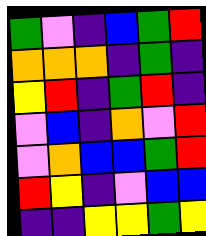[["green", "violet", "indigo", "blue", "green", "red"], ["orange", "orange", "orange", "indigo", "green", "indigo"], ["yellow", "red", "indigo", "green", "red", "indigo"], ["violet", "blue", "indigo", "orange", "violet", "red"], ["violet", "orange", "blue", "blue", "green", "red"], ["red", "yellow", "indigo", "violet", "blue", "blue"], ["indigo", "indigo", "yellow", "yellow", "green", "yellow"]]